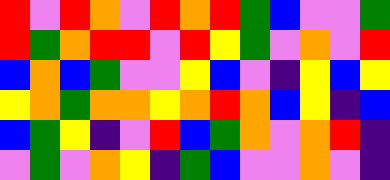[["red", "violet", "red", "orange", "violet", "red", "orange", "red", "green", "blue", "violet", "violet", "green"], ["red", "green", "orange", "red", "red", "violet", "red", "yellow", "green", "violet", "orange", "violet", "red"], ["blue", "orange", "blue", "green", "violet", "violet", "yellow", "blue", "violet", "indigo", "yellow", "blue", "yellow"], ["yellow", "orange", "green", "orange", "orange", "yellow", "orange", "red", "orange", "blue", "yellow", "indigo", "blue"], ["blue", "green", "yellow", "indigo", "violet", "red", "blue", "green", "orange", "violet", "orange", "red", "indigo"], ["violet", "green", "violet", "orange", "yellow", "indigo", "green", "blue", "violet", "violet", "orange", "violet", "indigo"]]